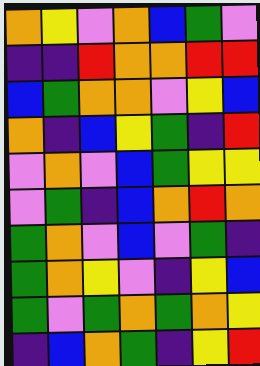[["orange", "yellow", "violet", "orange", "blue", "green", "violet"], ["indigo", "indigo", "red", "orange", "orange", "red", "red"], ["blue", "green", "orange", "orange", "violet", "yellow", "blue"], ["orange", "indigo", "blue", "yellow", "green", "indigo", "red"], ["violet", "orange", "violet", "blue", "green", "yellow", "yellow"], ["violet", "green", "indigo", "blue", "orange", "red", "orange"], ["green", "orange", "violet", "blue", "violet", "green", "indigo"], ["green", "orange", "yellow", "violet", "indigo", "yellow", "blue"], ["green", "violet", "green", "orange", "green", "orange", "yellow"], ["indigo", "blue", "orange", "green", "indigo", "yellow", "red"]]